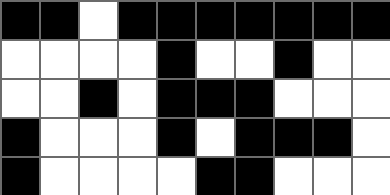[["black", "black", "white", "black", "black", "black", "black", "black", "black", "black"], ["white", "white", "white", "white", "black", "white", "white", "black", "white", "white"], ["white", "white", "black", "white", "black", "black", "black", "white", "white", "white"], ["black", "white", "white", "white", "black", "white", "black", "black", "black", "white"], ["black", "white", "white", "white", "white", "black", "black", "white", "white", "white"]]